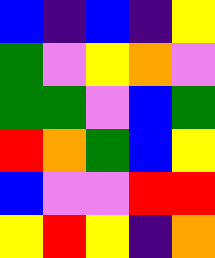[["blue", "indigo", "blue", "indigo", "yellow"], ["green", "violet", "yellow", "orange", "violet"], ["green", "green", "violet", "blue", "green"], ["red", "orange", "green", "blue", "yellow"], ["blue", "violet", "violet", "red", "red"], ["yellow", "red", "yellow", "indigo", "orange"]]